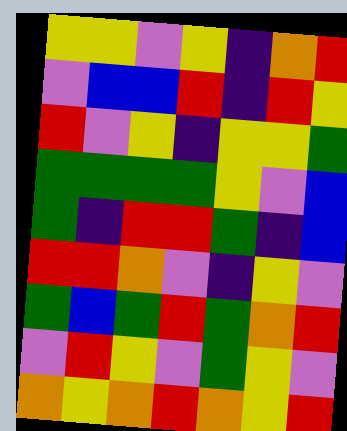[["yellow", "yellow", "violet", "yellow", "indigo", "orange", "red"], ["violet", "blue", "blue", "red", "indigo", "red", "yellow"], ["red", "violet", "yellow", "indigo", "yellow", "yellow", "green"], ["green", "green", "green", "green", "yellow", "violet", "blue"], ["green", "indigo", "red", "red", "green", "indigo", "blue"], ["red", "red", "orange", "violet", "indigo", "yellow", "violet"], ["green", "blue", "green", "red", "green", "orange", "red"], ["violet", "red", "yellow", "violet", "green", "yellow", "violet"], ["orange", "yellow", "orange", "red", "orange", "yellow", "red"]]